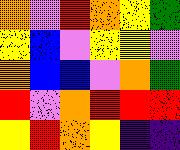[["orange", "violet", "red", "orange", "yellow", "green"], ["yellow", "blue", "violet", "yellow", "yellow", "violet"], ["orange", "blue", "blue", "violet", "orange", "green"], ["red", "violet", "orange", "red", "red", "red"], ["yellow", "red", "orange", "yellow", "indigo", "indigo"]]